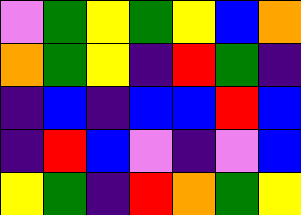[["violet", "green", "yellow", "green", "yellow", "blue", "orange"], ["orange", "green", "yellow", "indigo", "red", "green", "indigo"], ["indigo", "blue", "indigo", "blue", "blue", "red", "blue"], ["indigo", "red", "blue", "violet", "indigo", "violet", "blue"], ["yellow", "green", "indigo", "red", "orange", "green", "yellow"]]